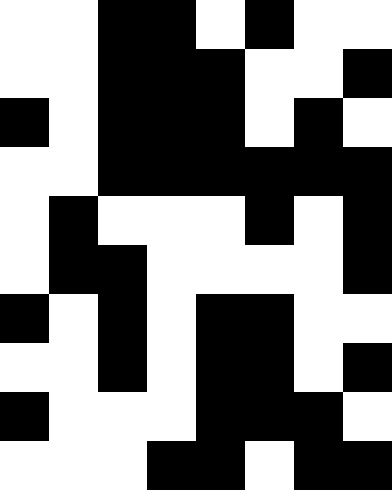[["white", "white", "black", "black", "white", "black", "white", "white"], ["white", "white", "black", "black", "black", "white", "white", "black"], ["black", "white", "black", "black", "black", "white", "black", "white"], ["white", "white", "black", "black", "black", "black", "black", "black"], ["white", "black", "white", "white", "white", "black", "white", "black"], ["white", "black", "black", "white", "white", "white", "white", "black"], ["black", "white", "black", "white", "black", "black", "white", "white"], ["white", "white", "black", "white", "black", "black", "white", "black"], ["black", "white", "white", "white", "black", "black", "black", "white"], ["white", "white", "white", "black", "black", "white", "black", "black"]]